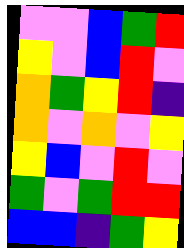[["violet", "violet", "blue", "green", "red"], ["yellow", "violet", "blue", "red", "violet"], ["orange", "green", "yellow", "red", "indigo"], ["orange", "violet", "orange", "violet", "yellow"], ["yellow", "blue", "violet", "red", "violet"], ["green", "violet", "green", "red", "red"], ["blue", "blue", "indigo", "green", "yellow"]]